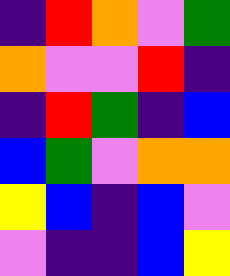[["indigo", "red", "orange", "violet", "green"], ["orange", "violet", "violet", "red", "indigo"], ["indigo", "red", "green", "indigo", "blue"], ["blue", "green", "violet", "orange", "orange"], ["yellow", "blue", "indigo", "blue", "violet"], ["violet", "indigo", "indigo", "blue", "yellow"]]